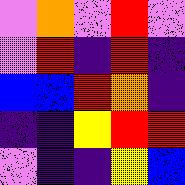[["violet", "orange", "violet", "red", "violet"], ["violet", "red", "indigo", "red", "indigo"], ["blue", "blue", "red", "orange", "indigo"], ["indigo", "indigo", "yellow", "red", "red"], ["violet", "indigo", "indigo", "yellow", "blue"]]